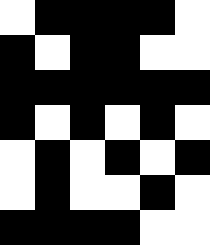[["white", "black", "black", "black", "black", "white"], ["black", "white", "black", "black", "white", "white"], ["black", "black", "black", "black", "black", "black"], ["black", "white", "black", "white", "black", "white"], ["white", "black", "white", "black", "white", "black"], ["white", "black", "white", "white", "black", "white"], ["black", "black", "black", "black", "white", "white"]]